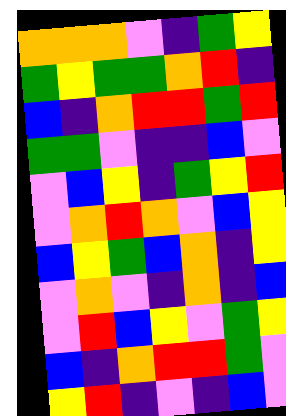[["orange", "orange", "orange", "violet", "indigo", "green", "yellow"], ["green", "yellow", "green", "green", "orange", "red", "indigo"], ["blue", "indigo", "orange", "red", "red", "green", "red"], ["green", "green", "violet", "indigo", "indigo", "blue", "violet"], ["violet", "blue", "yellow", "indigo", "green", "yellow", "red"], ["violet", "orange", "red", "orange", "violet", "blue", "yellow"], ["blue", "yellow", "green", "blue", "orange", "indigo", "yellow"], ["violet", "orange", "violet", "indigo", "orange", "indigo", "blue"], ["violet", "red", "blue", "yellow", "violet", "green", "yellow"], ["blue", "indigo", "orange", "red", "red", "green", "violet"], ["yellow", "red", "indigo", "violet", "indigo", "blue", "violet"]]